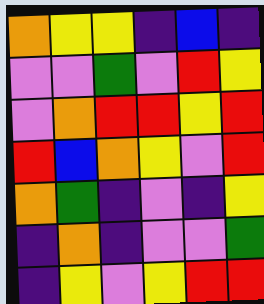[["orange", "yellow", "yellow", "indigo", "blue", "indigo"], ["violet", "violet", "green", "violet", "red", "yellow"], ["violet", "orange", "red", "red", "yellow", "red"], ["red", "blue", "orange", "yellow", "violet", "red"], ["orange", "green", "indigo", "violet", "indigo", "yellow"], ["indigo", "orange", "indigo", "violet", "violet", "green"], ["indigo", "yellow", "violet", "yellow", "red", "red"]]